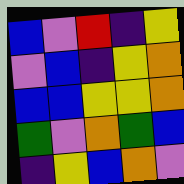[["blue", "violet", "red", "indigo", "yellow"], ["violet", "blue", "indigo", "yellow", "orange"], ["blue", "blue", "yellow", "yellow", "orange"], ["green", "violet", "orange", "green", "blue"], ["indigo", "yellow", "blue", "orange", "violet"]]